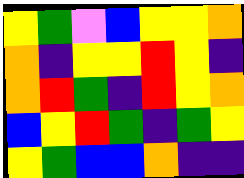[["yellow", "green", "violet", "blue", "yellow", "yellow", "orange"], ["orange", "indigo", "yellow", "yellow", "red", "yellow", "indigo"], ["orange", "red", "green", "indigo", "red", "yellow", "orange"], ["blue", "yellow", "red", "green", "indigo", "green", "yellow"], ["yellow", "green", "blue", "blue", "orange", "indigo", "indigo"]]